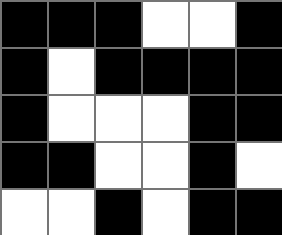[["black", "black", "black", "white", "white", "black"], ["black", "white", "black", "black", "black", "black"], ["black", "white", "white", "white", "black", "black"], ["black", "black", "white", "white", "black", "white"], ["white", "white", "black", "white", "black", "black"]]